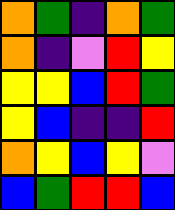[["orange", "green", "indigo", "orange", "green"], ["orange", "indigo", "violet", "red", "yellow"], ["yellow", "yellow", "blue", "red", "green"], ["yellow", "blue", "indigo", "indigo", "red"], ["orange", "yellow", "blue", "yellow", "violet"], ["blue", "green", "red", "red", "blue"]]